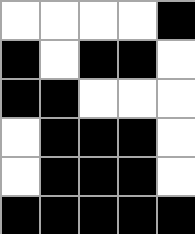[["white", "white", "white", "white", "black"], ["black", "white", "black", "black", "white"], ["black", "black", "white", "white", "white"], ["white", "black", "black", "black", "white"], ["white", "black", "black", "black", "white"], ["black", "black", "black", "black", "black"]]